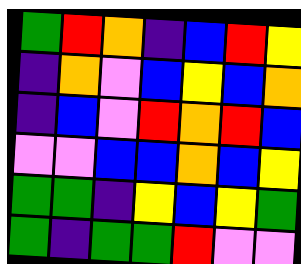[["green", "red", "orange", "indigo", "blue", "red", "yellow"], ["indigo", "orange", "violet", "blue", "yellow", "blue", "orange"], ["indigo", "blue", "violet", "red", "orange", "red", "blue"], ["violet", "violet", "blue", "blue", "orange", "blue", "yellow"], ["green", "green", "indigo", "yellow", "blue", "yellow", "green"], ["green", "indigo", "green", "green", "red", "violet", "violet"]]